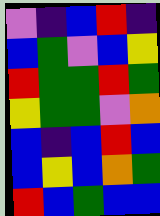[["violet", "indigo", "blue", "red", "indigo"], ["blue", "green", "violet", "blue", "yellow"], ["red", "green", "green", "red", "green"], ["yellow", "green", "green", "violet", "orange"], ["blue", "indigo", "blue", "red", "blue"], ["blue", "yellow", "blue", "orange", "green"], ["red", "blue", "green", "blue", "blue"]]